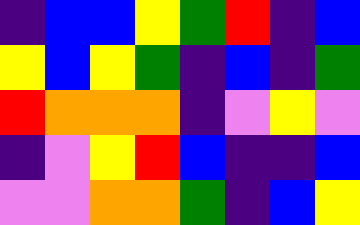[["indigo", "blue", "blue", "yellow", "green", "red", "indigo", "blue"], ["yellow", "blue", "yellow", "green", "indigo", "blue", "indigo", "green"], ["red", "orange", "orange", "orange", "indigo", "violet", "yellow", "violet"], ["indigo", "violet", "yellow", "red", "blue", "indigo", "indigo", "blue"], ["violet", "violet", "orange", "orange", "green", "indigo", "blue", "yellow"]]